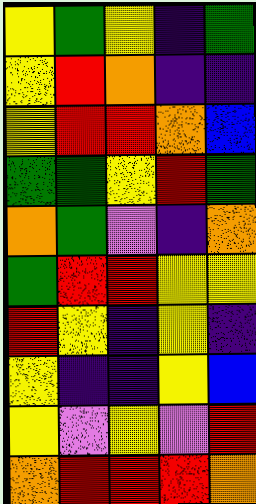[["yellow", "green", "yellow", "indigo", "green"], ["yellow", "red", "orange", "indigo", "indigo"], ["yellow", "red", "red", "orange", "blue"], ["green", "green", "yellow", "red", "green"], ["orange", "green", "violet", "indigo", "orange"], ["green", "red", "red", "yellow", "yellow"], ["red", "yellow", "indigo", "yellow", "indigo"], ["yellow", "indigo", "indigo", "yellow", "blue"], ["yellow", "violet", "yellow", "violet", "red"], ["orange", "red", "red", "red", "orange"]]